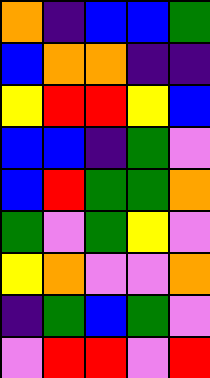[["orange", "indigo", "blue", "blue", "green"], ["blue", "orange", "orange", "indigo", "indigo"], ["yellow", "red", "red", "yellow", "blue"], ["blue", "blue", "indigo", "green", "violet"], ["blue", "red", "green", "green", "orange"], ["green", "violet", "green", "yellow", "violet"], ["yellow", "orange", "violet", "violet", "orange"], ["indigo", "green", "blue", "green", "violet"], ["violet", "red", "red", "violet", "red"]]